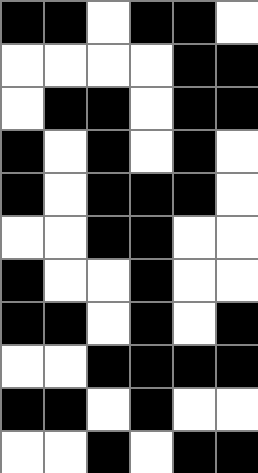[["black", "black", "white", "black", "black", "white"], ["white", "white", "white", "white", "black", "black"], ["white", "black", "black", "white", "black", "black"], ["black", "white", "black", "white", "black", "white"], ["black", "white", "black", "black", "black", "white"], ["white", "white", "black", "black", "white", "white"], ["black", "white", "white", "black", "white", "white"], ["black", "black", "white", "black", "white", "black"], ["white", "white", "black", "black", "black", "black"], ["black", "black", "white", "black", "white", "white"], ["white", "white", "black", "white", "black", "black"]]